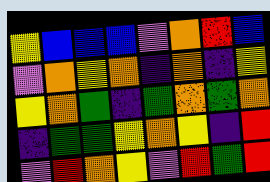[["yellow", "blue", "blue", "blue", "violet", "orange", "red", "blue"], ["violet", "orange", "yellow", "orange", "indigo", "orange", "indigo", "yellow"], ["yellow", "orange", "green", "indigo", "green", "orange", "green", "orange"], ["indigo", "green", "green", "yellow", "orange", "yellow", "indigo", "red"], ["violet", "red", "orange", "yellow", "violet", "red", "green", "red"]]